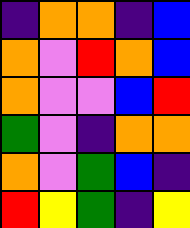[["indigo", "orange", "orange", "indigo", "blue"], ["orange", "violet", "red", "orange", "blue"], ["orange", "violet", "violet", "blue", "red"], ["green", "violet", "indigo", "orange", "orange"], ["orange", "violet", "green", "blue", "indigo"], ["red", "yellow", "green", "indigo", "yellow"]]